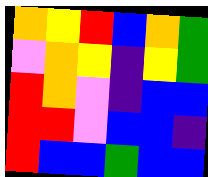[["orange", "yellow", "red", "blue", "orange", "green"], ["violet", "orange", "yellow", "indigo", "yellow", "green"], ["red", "orange", "violet", "indigo", "blue", "blue"], ["red", "red", "violet", "blue", "blue", "indigo"], ["red", "blue", "blue", "green", "blue", "blue"]]